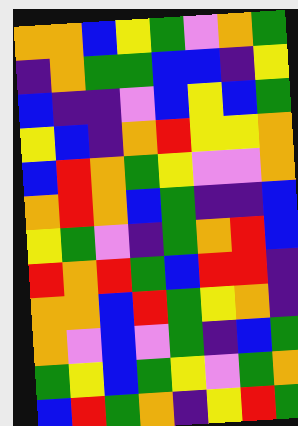[["orange", "orange", "blue", "yellow", "green", "violet", "orange", "green"], ["indigo", "orange", "green", "green", "blue", "blue", "indigo", "yellow"], ["blue", "indigo", "indigo", "violet", "blue", "yellow", "blue", "green"], ["yellow", "blue", "indigo", "orange", "red", "yellow", "yellow", "orange"], ["blue", "red", "orange", "green", "yellow", "violet", "violet", "orange"], ["orange", "red", "orange", "blue", "green", "indigo", "indigo", "blue"], ["yellow", "green", "violet", "indigo", "green", "orange", "red", "blue"], ["red", "orange", "red", "green", "blue", "red", "red", "indigo"], ["orange", "orange", "blue", "red", "green", "yellow", "orange", "indigo"], ["orange", "violet", "blue", "violet", "green", "indigo", "blue", "green"], ["green", "yellow", "blue", "green", "yellow", "violet", "green", "orange"], ["blue", "red", "green", "orange", "indigo", "yellow", "red", "green"]]